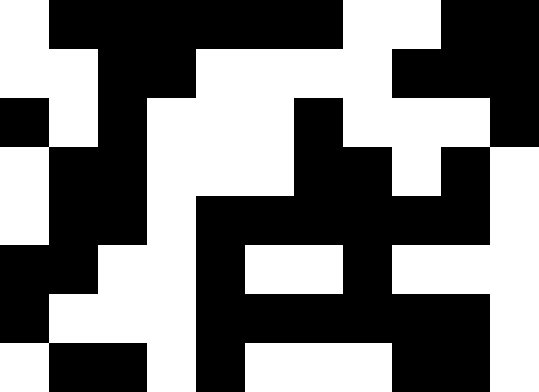[["white", "black", "black", "black", "black", "black", "black", "white", "white", "black", "black"], ["white", "white", "black", "black", "white", "white", "white", "white", "black", "black", "black"], ["black", "white", "black", "white", "white", "white", "black", "white", "white", "white", "black"], ["white", "black", "black", "white", "white", "white", "black", "black", "white", "black", "white"], ["white", "black", "black", "white", "black", "black", "black", "black", "black", "black", "white"], ["black", "black", "white", "white", "black", "white", "white", "black", "white", "white", "white"], ["black", "white", "white", "white", "black", "black", "black", "black", "black", "black", "white"], ["white", "black", "black", "white", "black", "white", "white", "white", "black", "black", "white"]]